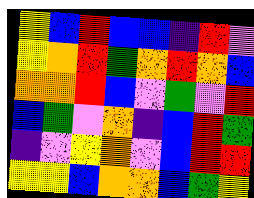[["yellow", "blue", "red", "blue", "blue", "indigo", "red", "violet"], ["yellow", "orange", "red", "green", "orange", "red", "orange", "blue"], ["orange", "orange", "red", "blue", "violet", "green", "violet", "red"], ["blue", "green", "violet", "orange", "indigo", "blue", "red", "green"], ["indigo", "violet", "yellow", "orange", "violet", "blue", "red", "red"], ["yellow", "yellow", "blue", "orange", "orange", "blue", "green", "yellow"]]